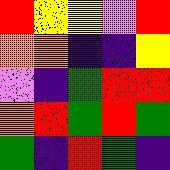[["red", "yellow", "yellow", "violet", "red"], ["orange", "orange", "indigo", "indigo", "yellow"], ["violet", "indigo", "green", "red", "red"], ["orange", "red", "green", "red", "green"], ["green", "indigo", "red", "green", "indigo"]]